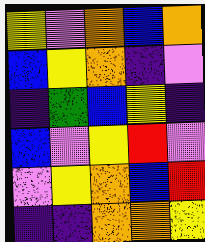[["yellow", "violet", "orange", "blue", "orange"], ["blue", "yellow", "orange", "indigo", "violet"], ["indigo", "green", "blue", "yellow", "indigo"], ["blue", "violet", "yellow", "red", "violet"], ["violet", "yellow", "orange", "blue", "red"], ["indigo", "indigo", "orange", "orange", "yellow"]]